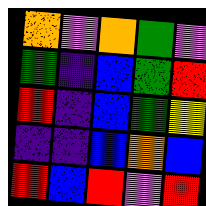[["orange", "violet", "orange", "green", "violet"], ["green", "indigo", "blue", "green", "red"], ["red", "indigo", "blue", "green", "yellow"], ["indigo", "indigo", "blue", "orange", "blue"], ["red", "blue", "red", "violet", "red"]]